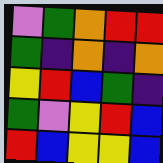[["violet", "green", "orange", "red", "red"], ["green", "indigo", "orange", "indigo", "orange"], ["yellow", "red", "blue", "green", "indigo"], ["green", "violet", "yellow", "red", "blue"], ["red", "blue", "yellow", "yellow", "blue"]]